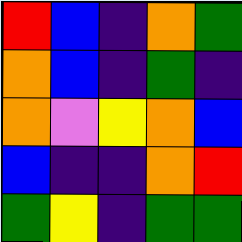[["red", "blue", "indigo", "orange", "green"], ["orange", "blue", "indigo", "green", "indigo"], ["orange", "violet", "yellow", "orange", "blue"], ["blue", "indigo", "indigo", "orange", "red"], ["green", "yellow", "indigo", "green", "green"]]